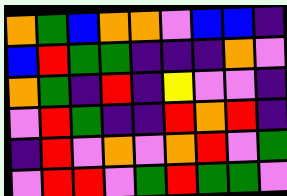[["orange", "green", "blue", "orange", "orange", "violet", "blue", "blue", "indigo"], ["blue", "red", "green", "green", "indigo", "indigo", "indigo", "orange", "violet"], ["orange", "green", "indigo", "red", "indigo", "yellow", "violet", "violet", "indigo"], ["violet", "red", "green", "indigo", "indigo", "red", "orange", "red", "indigo"], ["indigo", "red", "violet", "orange", "violet", "orange", "red", "violet", "green"], ["violet", "red", "red", "violet", "green", "red", "green", "green", "violet"]]